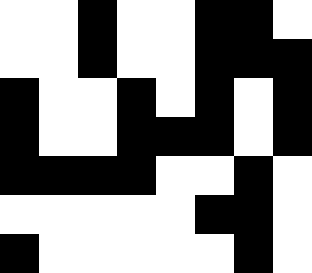[["white", "white", "black", "white", "white", "black", "black", "white"], ["white", "white", "black", "white", "white", "black", "black", "black"], ["black", "white", "white", "black", "white", "black", "white", "black"], ["black", "white", "white", "black", "black", "black", "white", "black"], ["black", "black", "black", "black", "white", "white", "black", "white"], ["white", "white", "white", "white", "white", "black", "black", "white"], ["black", "white", "white", "white", "white", "white", "black", "white"]]